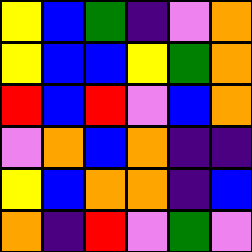[["yellow", "blue", "green", "indigo", "violet", "orange"], ["yellow", "blue", "blue", "yellow", "green", "orange"], ["red", "blue", "red", "violet", "blue", "orange"], ["violet", "orange", "blue", "orange", "indigo", "indigo"], ["yellow", "blue", "orange", "orange", "indigo", "blue"], ["orange", "indigo", "red", "violet", "green", "violet"]]